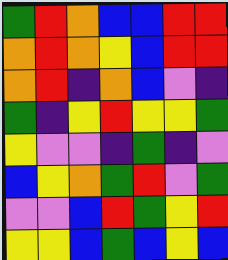[["green", "red", "orange", "blue", "blue", "red", "red"], ["orange", "red", "orange", "yellow", "blue", "red", "red"], ["orange", "red", "indigo", "orange", "blue", "violet", "indigo"], ["green", "indigo", "yellow", "red", "yellow", "yellow", "green"], ["yellow", "violet", "violet", "indigo", "green", "indigo", "violet"], ["blue", "yellow", "orange", "green", "red", "violet", "green"], ["violet", "violet", "blue", "red", "green", "yellow", "red"], ["yellow", "yellow", "blue", "green", "blue", "yellow", "blue"]]